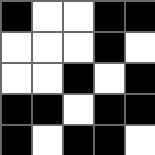[["black", "white", "white", "black", "black"], ["white", "white", "white", "black", "white"], ["white", "white", "black", "white", "black"], ["black", "black", "white", "black", "black"], ["black", "white", "black", "black", "white"]]